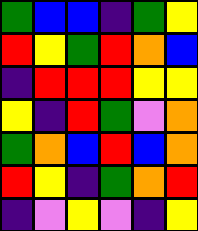[["green", "blue", "blue", "indigo", "green", "yellow"], ["red", "yellow", "green", "red", "orange", "blue"], ["indigo", "red", "red", "red", "yellow", "yellow"], ["yellow", "indigo", "red", "green", "violet", "orange"], ["green", "orange", "blue", "red", "blue", "orange"], ["red", "yellow", "indigo", "green", "orange", "red"], ["indigo", "violet", "yellow", "violet", "indigo", "yellow"]]